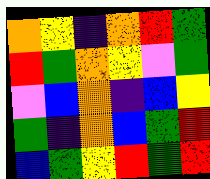[["orange", "yellow", "indigo", "orange", "red", "green"], ["red", "green", "orange", "yellow", "violet", "green"], ["violet", "blue", "orange", "indigo", "blue", "yellow"], ["green", "indigo", "orange", "blue", "green", "red"], ["blue", "green", "yellow", "red", "green", "red"]]